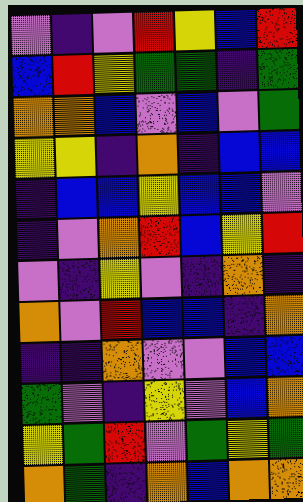[["violet", "indigo", "violet", "red", "yellow", "blue", "red"], ["blue", "red", "yellow", "green", "green", "indigo", "green"], ["orange", "orange", "blue", "violet", "blue", "violet", "green"], ["yellow", "yellow", "indigo", "orange", "indigo", "blue", "blue"], ["indigo", "blue", "blue", "yellow", "blue", "blue", "violet"], ["indigo", "violet", "orange", "red", "blue", "yellow", "red"], ["violet", "indigo", "yellow", "violet", "indigo", "orange", "indigo"], ["orange", "violet", "red", "blue", "blue", "indigo", "orange"], ["indigo", "indigo", "orange", "violet", "violet", "blue", "blue"], ["green", "violet", "indigo", "yellow", "violet", "blue", "orange"], ["yellow", "green", "red", "violet", "green", "yellow", "green"], ["orange", "green", "indigo", "orange", "blue", "orange", "orange"]]